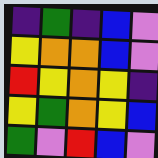[["indigo", "green", "indigo", "blue", "violet"], ["yellow", "orange", "orange", "blue", "violet"], ["red", "yellow", "orange", "yellow", "indigo"], ["yellow", "green", "orange", "yellow", "blue"], ["green", "violet", "red", "blue", "violet"]]